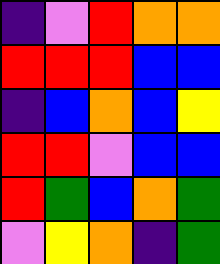[["indigo", "violet", "red", "orange", "orange"], ["red", "red", "red", "blue", "blue"], ["indigo", "blue", "orange", "blue", "yellow"], ["red", "red", "violet", "blue", "blue"], ["red", "green", "blue", "orange", "green"], ["violet", "yellow", "orange", "indigo", "green"]]